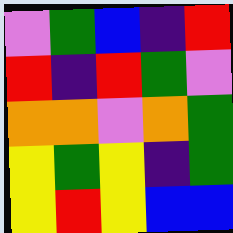[["violet", "green", "blue", "indigo", "red"], ["red", "indigo", "red", "green", "violet"], ["orange", "orange", "violet", "orange", "green"], ["yellow", "green", "yellow", "indigo", "green"], ["yellow", "red", "yellow", "blue", "blue"]]